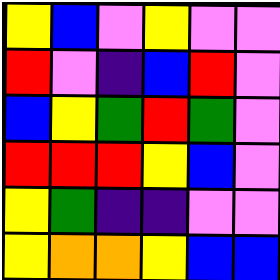[["yellow", "blue", "violet", "yellow", "violet", "violet"], ["red", "violet", "indigo", "blue", "red", "violet"], ["blue", "yellow", "green", "red", "green", "violet"], ["red", "red", "red", "yellow", "blue", "violet"], ["yellow", "green", "indigo", "indigo", "violet", "violet"], ["yellow", "orange", "orange", "yellow", "blue", "blue"]]